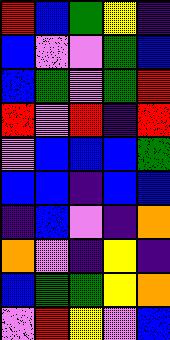[["red", "blue", "green", "yellow", "indigo"], ["blue", "violet", "violet", "green", "blue"], ["blue", "green", "violet", "green", "red"], ["red", "violet", "red", "indigo", "red"], ["violet", "blue", "blue", "blue", "green"], ["blue", "blue", "indigo", "blue", "blue"], ["indigo", "blue", "violet", "indigo", "orange"], ["orange", "violet", "indigo", "yellow", "indigo"], ["blue", "green", "green", "yellow", "orange"], ["violet", "red", "yellow", "violet", "blue"]]